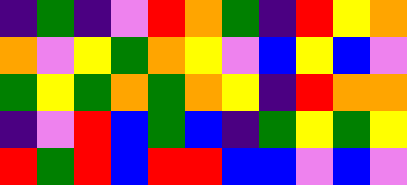[["indigo", "green", "indigo", "violet", "red", "orange", "green", "indigo", "red", "yellow", "orange"], ["orange", "violet", "yellow", "green", "orange", "yellow", "violet", "blue", "yellow", "blue", "violet"], ["green", "yellow", "green", "orange", "green", "orange", "yellow", "indigo", "red", "orange", "orange"], ["indigo", "violet", "red", "blue", "green", "blue", "indigo", "green", "yellow", "green", "yellow"], ["red", "green", "red", "blue", "red", "red", "blue", "blue", "violet", "blue", "violet"]]